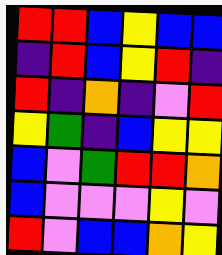[["red", "red", "blue", "yellow", "blue", "blue"], ["indigo", "red", "blue", "yellow", "red", "indigo"], ["red", "indigo", "orange", "indigo", "violet", "red"], ["yellow", "green", "indigo", "blue", "yellow", "yellow"], ["blue", "violet", "green", "red", "red", "orange"], ["blue", "violet", "violet", "violet", "yellow", "violet"], ["red", "violet", "blue", "blue", "orange", "yellow"]]